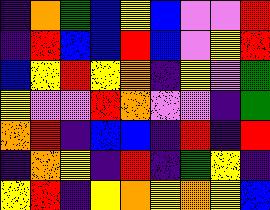[["indigo", "orange", "green", "blue", "yellow", "blue", "violet", "violet", "red"], ["indigo", "red", "blue", "blue", "red", "blue", "violet", "yellow", "red"], ["blue", "yellow", "red", "yellow", "orange", "indigo", "yellow", "violet", "green"], ["yellow", "violet", "violet", "red", "orange", "violet", "violet", "indigo", "green"], ["orange", "red", "indigo", "blue", "blue", "indigo", "red", "indigo", "red"], ["indigo", "orange", "yellow", "indigo", "red", "indigo", "green", "yellow", "indigo"], ["yellow", "red", "indigo", "yellow", "orange", "yellow", "orange", "yellow", "blue"]]